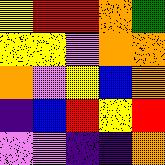[["yellow", "red", "red", "orange", "green"], ["yellow", "yellow", "violet", "orange", "orange"], ["orange", "violet", "yellow", "blue", "orange"], ["indigo", "blue", "red", "yellow", "red"], ["violet", "violet", "indigo", "indigo", "orange"]]